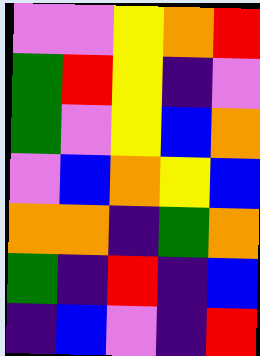[["violet", "violet", "yellow", "orange", "red"], ["green", "red", "yellow", "indigo", "violet"], ["green", "violet", "yellow", "blue", "orange"], ["violet", "blue", "orange", "yellow", "blue"], ["orange", "orange", "indigo", "green", "orange"], ["green", "indigo", "red", "indigo", "blue"], ["indigo", "blue", "violet", "indigo", "red"]]